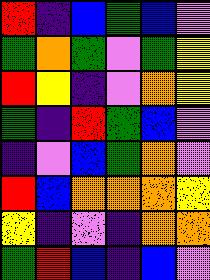[["red", "indigo", "blue", "green", "blue", "violet"], ["green", "orange", "green", "violet", "green", "yellow"], ["red", "yellow", "indigo", "violet", "orange", "yellow"], ["green", "indigo", "red", "green", "blue", "violet"], ["indigo", "violet", "blue", "green", "orange", "violet"], ["red", "blue", "orange", "orange", "orange", "yellow"], ["yellow", "indigo", "violet", "indigo", "orange", "orange"], ["green", "red", "blue", "indigo", "blue", "violet"]]